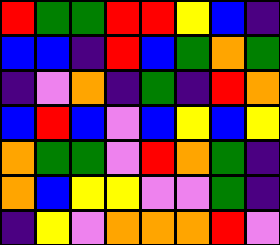[["red", "green", "green", "red", "red", "yellow", "blue", "indigo"], ["blue", "blue", "indigo", "red", "blue", "green", "orange", "green"], ["indigo", "violet", "orange", "indigo", "green", "indigo", "red", "orange"], ["blue", "red", "blue", "violet", "blue", "yellow", "blue", "yellow"], ["orange", "green", "green", "violet", "red", "orange", "green", "indigo"], ["orange", "blue", "yellow", "yellow", "violet", "violet", "green", "indigo"], ["indigo", "yellow", "violet", "orange", "orange", "orange", "red", "violet"]]